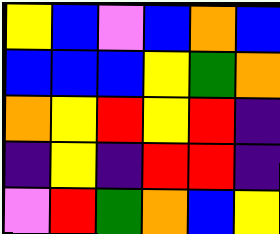[["yellow", "blue", "violet", "blue", "orange", "blue"], ["blue", "blue", "blue", "yellow", "green", "orange"], ["orange", "yellow", "red", "yellow", "red", "indigo"], ["indigo", "yellow", "indigo", "red", "red", "indigo"], ["violet", "red", "green", "orange", "blue", "yellow"]]